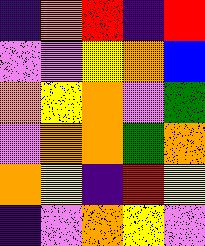[["indigo", "orange", "red", "indigo", "red"], ["violet", "violet", "yellow", "orange", "blue"], ["orange", "yellow", "orange", "violet", "green"], ["violet", "orange", "orange", "green", "orange"], ["orange", "yellow", "indigo", "red", "yellow"], ["indigo", "violet", "orange", "yellow", "violet"]]